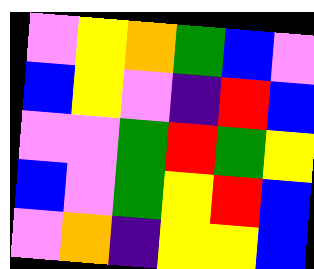[["violet", "yellow", "orange", "green", "blue", "violet"], ["blue", "yellow", "violet", "indigo", "red", "blue"], ["violet", "violet", "green", "red", "green", "yellow"], ["blue", "violet", "green", "yellow", "red", "blue"], ["violet", "orange", "indigo", "yellow", "yellow", "blue"]]